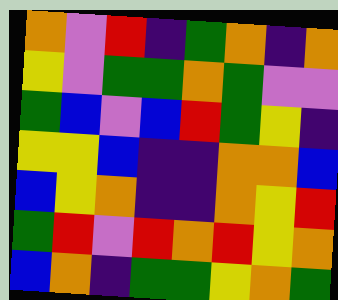[["orange", "violet", "red", "indigo", "green", "orange", "indigo", "orange"], ["yellow", "violet", "green", "green", "orange", "green", "violet", "violet"], ["green", "blue", "violet", "blue", "red", "green", "yellow", "indigo"], ["yellow", "yellow", "blue", "indigo", "indigo", "orange", "orange", "blue"], ["blue", "yellow", "orange", "indigo", "indigo", "orange", "yellow", "red"], ["green", "red", "violet", "red", "orange", "red", "yellow", "orange"], ["blue", "orange", "indigo", "green", "green", "yellow", "orange", "green"]]